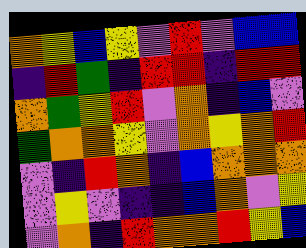[["orange", "yellow", "blue", "yellow", "violet", "red", "violet", "blue", "blue"], ["indigo", "red", "green", "indigo", "red", "red", "indigo", "red", "red"], ["orange", "green", "yellow", "red", "violet", "orange", "indigo", "blue", "violet"], ["green", "orange", "orange", "yellow", "violet", "orange", "yellow", "orange", "red"], ["violet", "indigo", "red", "orange", "indigo", "blue", "orange", "orange", "orange"], ["violet", "yellow", "violet", "indigo", "indigo", "blue", "orange", "violet", "yellow"], ["violet", "orange", "indigo", "red", "orange", "orange", "red", "yellow", "blue"]]